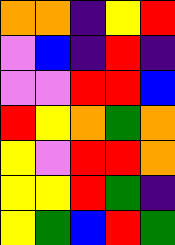[["orange", "orange", "indigo", "yellow", "red"], ["violet", "blue", "indigo", "red", "indigo"], ["violet", "violet", "red", "red", "blue"], ["red", "yellow", "orange", "green", "orange"], ["yellow", "violet", "red", "red", "orange"], ["yellow", "yellow", "red", "green", "indigo"], ["yellow", "green", "blue", "red", "green"]]